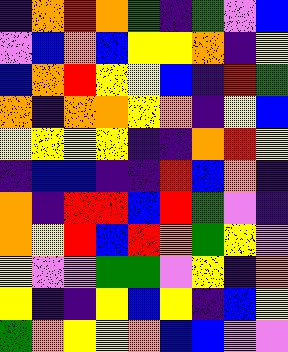[["indigo", "orange", "red", "orange", "green", "indigo", "green", "violet", "blue"], ["violet", "blue", "orange", "blue", "yellow", "yellow", "orange", "indigo", "yellow"], ["blue", "orange", "red", "yellow", "yellow", "blue", "indigo", "red", "green"], ["orange", "indigo", "orange", "orange", "yellow", "orange", "indigo", "yellow", "blue"], ["yellow", "yellow", "yellow", "yellow", "indigo", "indigo", "orange", "red", "yellow"], ["indigo", "blue", "blue", "indigo", "indigo", "red", "blue", "orange", "indigo"], ["orange", "indigo", "red", "red", "blue", "red", "green", "violet", "indigo"], ["orange", "yellow", "red", "blue", "red", "orange", "green", "yellow", "violet"], ["yellow", "violet", "violet", "green", "green", "violet", "yellow", "indigo", "orange"], ["yellow", "indigo", "indigo", "yellow", "blue", "yellow", "indigo", "blue", "yellow"], ["green", "orange", "yellow", "yellow", "orange", "blue", "blue", "violet", "violet"]]